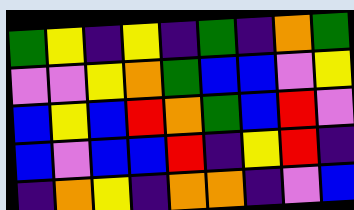[["green", "yellow", "indigo", "yellow", "indigo", "green", "indigo", "orange", "green"], ["violet", "violet", "yellow", "orange", "green", "blue", "blue", "violet", "yellow"], ["blue", "yellow", "blue", "red", "orange", "green", "blue", "red", "violet"], ["blue", "violet", "blue", "blue", "red", "indigo", "yellow", "red", "indigo"], ["indigo", "orange", "yellow", "indigo", "orange", "orange", "indigo", "violet", "blue"]]